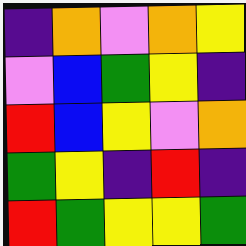[["indigo", "orange", "violet", "orange", "yellow"], ["violet", "blue", "green", "yellow", "indigo"], ["red", "blue", "yellow", "violet", "orange"], ["green", "yellow", "indigo", "red", "indigo"], ["red", "green", "yellow", "yellow", "green"]]